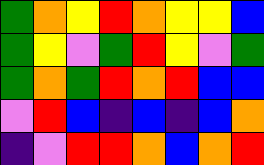[["green", "orange", "yellow", "red", "orange", "yellow", "yellow", "blue"], ["green", "yellow", "violet", "green", "red", "yellow", "violet", "green"], ["green", "orange", "green", "red", "orange", "red", "blue", "blue"], ["violet", "red", "blue", "indigo", "blue", "indigo", "blue", "orange"], ["indigo", "violet", "red", "red", "orange", "blue", "orange", "red"]]